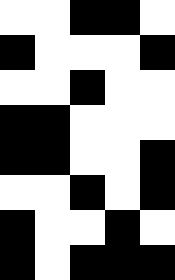[["white", "white", "black", "black", "white"], ["black", "white", "white", "white", "black"], ["white", "white", "black", "white", "white"], ["black", "black", "white", "white", "white"], ["black", "black", "white", "white", "black"], ["white", "white", "black", "white", "black"], ["black", "white", "white", "black", "white"], ["black", "white", "black", "black", "black"]]